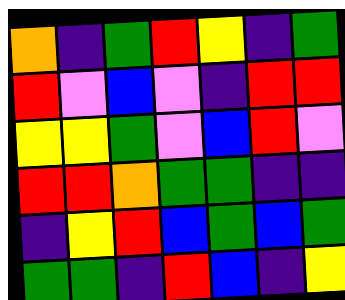[["orange", "indigo", "green", "red", "yellow", "indigo", "green"], ["red", "violet", "blue", "violet", "indigo", "red", "red"], ["yellow", "yellow", "green", "violet", "blue", "red", "violet"], ["red", "red", "orange", "green", "green", "indigo", "indigo"], ["indigo", "yellow", "red", "blue", "green", "blue", "green"], ["green", "green", "indigo", "red", "blue", "indigo", "yellow"]]